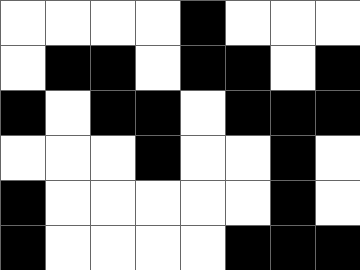[["white", "white", "white", "white", "black", "white", "white", "white"], ["white", "black", "black", "white", "black", "black", "white", "black"], ["black", "white", "black", "black", "white", "black", "black", "black"], ["white", "white", "white", "black", "white", "white", "black", "white"], ["black", "white", "white", "white", "white", "white", "black", "white"], ["black", "white", "white", "white", "white", "black", "black", "black"]]